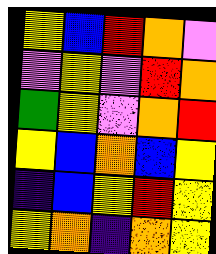[["yellow", "blue", "red", "orange", "violet"], ["violet", "yellow", "violet", "red", "orange"], ["green", "yellow", "violet", "orange", "red"], ["yellow", "blue", "orange", "blue", "yellow"], ["indigo", "blue", "yellow", "red", "yellow"], ["yellow", "orange", "indigo", "orange", "yellow"]]